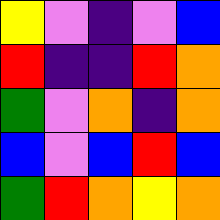[["yellow", "violet", "indigo", "violet", "blue"], ["red", "indigo", "indigo", "red", "orange"], ["green", "violet", "orange", "indigo", "orange"], ["blue", "violet", "blue", "red", "blue"], ["green", "red", "orange", "yellow", "orange"]]